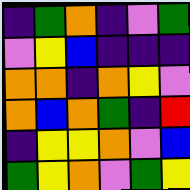[["indigo", "green", "orange", "indigo", "violet", "green"], ["violet", "yellow", "blue", "indigo", "indigo", "indigo"], ["orange", "orange", "indigo", "orange", "yellow", "violet"], ["orange", "blue", "orange", "green", "indigo", "red"], ["indigo", "yellow", "yellow", "orange", "violet", "blue"], ["green", "yellow", "orange", "violet", "green", "yellow"]]